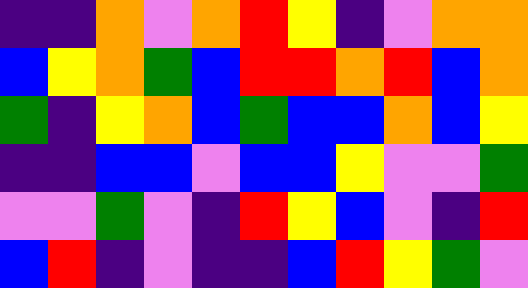[["indigo", "indigo", "orange", "violet", "orange", "red", "yellow", "indigo", "violet", "orange", "orange"], ["blue", "yellow", "orange", "green", "blue", "red", "red", "orange", "red", "blue", "orange"], ["green", "indigo", "yellow", "orange", "blue", "green", "blue", "blue", "orange", "blue", "yellow"], ["indigo", "indigo", "blue", "blue", "violet", "blue", "blue", "yellow", "violet", "violet", "green"], ["violet", "violet", "green", "violet", "indigo", "red", "yellow", "blue", "violet", "indigo", "red"], ["blue", "red", "indigo", "violet", "indigo", "indigo", "blue", "red", "yellow", "green", "violet"]]